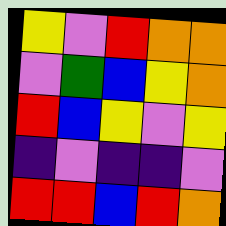[["yellow", "violet", "red", "orange", "orange"], ["violet", "green", "blue", "yellow", "orange"], ["red", "blue", "yellow", "violet", "yellow"], ["indigo", "violet", "indigo", "indigo", "violet"], ["red", "red", "blue", "red", "orange"]]